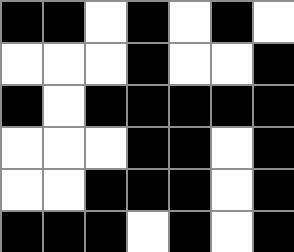[["black", "black", "white", "black", "white", "black", "white"], ["white", "white", "white", "black", "white", "white", "black"], ["black", "white", "black", "black", "black", "black", "black"], ["white", "white", "white", "black", "black", "white", "black"], ["white", "white", "black", "black", "black", "white", "black"], ["black", "black", "black", "white", "black", "white", "black"]]